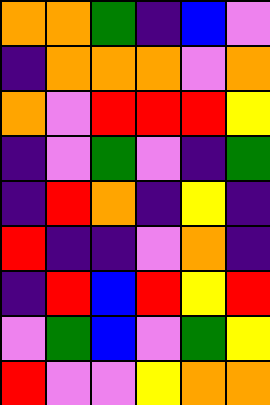[["orange", "orange", "green", "indigo", "blue", "violet"], ["indigo", "orange", "orange", "orange", "violet", "orange"], ["orange", "violet", "red", "red", "red", "yellow"], ["indigo", "violet", "green", "violet", "indigo", "green"], ["indigo", "red", "orange", "indigo", "yellow", "indigo"], ["red", "indigo", "indigo", "violet", "orange", "indigo"], ["indigo", "red", "blue", "red", "yellow", "red"], ["violet", "green", "blue", "violet", "green", "yellow"], ["red", "violet", "violet", "yellow", "orange", "orange"]]